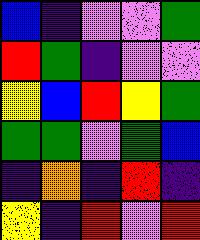[["blue", "indigo", "violet", "violet", "green"], ["red", "green", "indigo", "violet", "violet"], ["yellow", "blue", "red", "yellow", "green"], ["green", "green", "violet", "green", "blue"], ["indigo", "orange", "indigo", "red", "indigo"], ["yellow", "indigo", "red", "violet", "red"]]